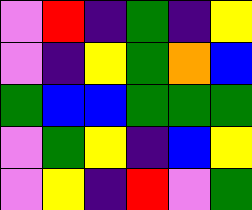[["violet", "red", "indigo", "green", "indigo", "yellow"], ["violet", "indigo", "yellow", "green", "orange", "blue"], ["green", "blue", "blue", "green", "green", "green"], ["violet", "green", "yellow", "indigo", "blue", "yellow"], ["violet", "yellow", "indigo", "red", "violet", "green"]]